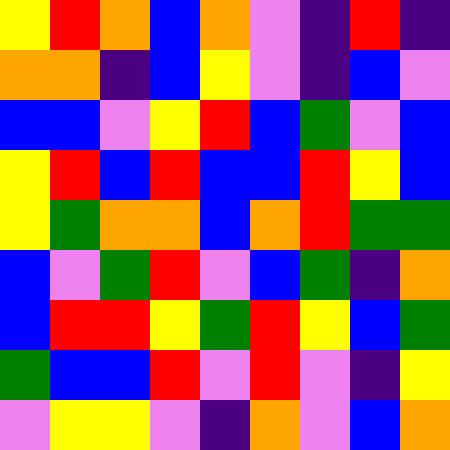[["yellow", "red", "orange", "blue", "orange", "violet", "indigo", "red", "indigo"], ["orange", "orange", "indigo", "blue", "yellow", "violet", "indigo", "blue", "violet"], ["blue", "blue", "violet", "yellow", "red", "blue", "green", "violet", "blue"], ["yellow", "red", "blue", "red", "blue", "blue", "red", "yellow", "blue"], ["yellow", "green", "orange", "orange", "blue", "orange", "red", "green", "green"], ["blue", "violet", "green", "red", "violet", "blue", "green", "indigo", "orange"], ["blue", "red", "red", "yellow", "green", "red", "yellow", "blue", "green"], ["green", "blue", "blue", "red", "violet", "red", "violet", "indigo", "yellow"], ["violet", "yellow", "yellow", "violet", "indigo", "orange", "violet", "blue", "orange"]]